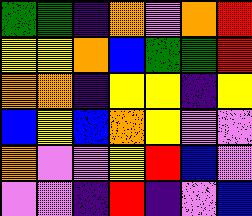[["green", "green", "indigo", "orange", "violet", "orange", "red"], ["yellow", "yellow", "orange", "blue", "green", "green", "red"], ["orange", "orange", "indigo", "yellow", "yellow", "indigo", "yellow"], ["blue", "yellow", "blue", "orange", "yellow", "violet", "violet"], ["orange", "violet", "violet", "yellow", "red", "blue", "violet"], ["violet", "violet", "indigo", "red", "indigo", "violet", "blue"]]